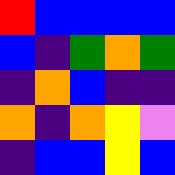[["red", "blue", "blue", "blue", "blue"], ["blue", "indigo", "green", "orange", "green"], ["indigo", "orange", "blue", "indigo", "indigo"], ["orange", "indigo", "orange", "yellow", "violet"], ["indigo", "blue", "blue", "yellow", "blue"]]